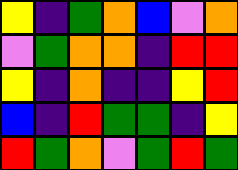[["yellow", "indigo", "green", "orange", "blue", "violet", "orange"], ["violet", "green", "orange", "orange", "indigo", "red", "red"], ["yellow", "indigo", "orange", "indigo", "indigo", "yellow", "red"], ["blue", "indigo", "red", "green", "green", "indigo", "yellow"], ["red", "green", "orange", "violet", "green", "red", "green"]]